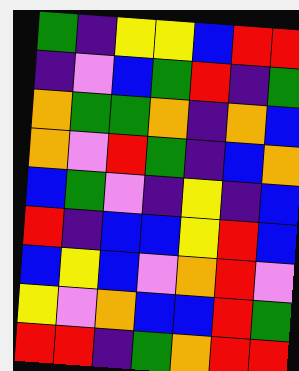[["green", "indigo", "yellow", "yellow", "blue", "red", "red"], ["indigo", "violet", "blue", "green", "red", "indigo", "green"], ["orange", "green", "green", "orange", "indigo", "orange", "blue"], ["orange", "violet", "red", "green", "indigo", "blue", "orange"], ["blue", "green", "violet", "indigo", "yellow", "indigo", "blue"], ["red", "indigo", "blue", "blue", "yellow", "red", "blue"], ["blue", "yellow", "blue", "violet", "orange", "red", "violet"], ["yellow", "violet", "orange", "blue", "blue", "red", "green"], ["red", "red", "indigo", "green", "orange", "red", "red"]]